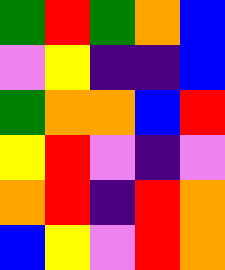[["green", "red", "green", "orange", "blue"], ["violet", "yellow", "indigo", "indigo", "blue"], ["green", "orange", "orange", "blue", "red"], ["yellow", "red", "violet", "indigo", "violet"], ["orange", "red", "indigo", "red", "orange"], ["blue", "yellow", "violet", "red", "orange"]]